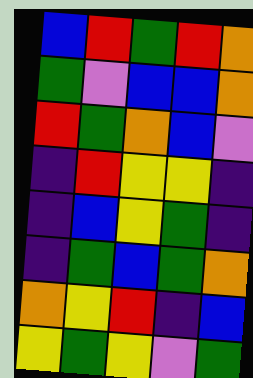[["blue", "red", "green", "red", "orange"], ["green", "violet", "blue", "blue", "orange"], ["red", "green", "orange", "blue", "violet"], ["indigo", "red", "yellow", "yellow", "indigo"], ["indigo", "blue", "yellow", "green", "indigo"], ["indigo", "green", "blue", "green", "orange"], ["orange", "yellow", "red", "indigo", "blue"], ["yellow", "green", "yellow", "violet", "green"]]